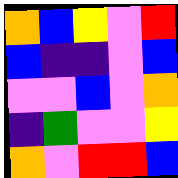[["orange", "blue", "yellow", "violet", "red"], ["blue", "indigo", "indigo", "violet", "blue"], ["violet", "violet", "blue", "violet", "orange"], ["indigo", "green", "violet", "violet", "yellow"], ["orange", "violet", "red", "red", "blue"]]